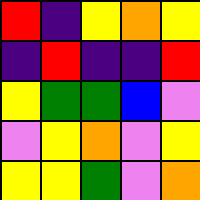[["red", "indigo", "yellow", "orange", "yellow"], ["indigo", "red", "indigo", "indigo", "red"], ["yellow", "green", "green", "blue", "violet"], ["violet", "yellow", "orange", "violet", "yellow"], ["yellow", "yellow", "green", "violet", "orange"]]